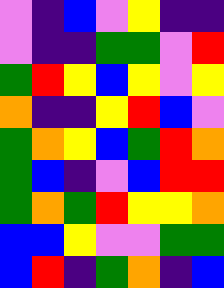[["violet", "indigo", "blue", "violet", "yellow", "indigo", "indigo"], ["violet", "indigo", "indigo", "green", "green", "violet", "red"], ["green", "red", "yellow", "blue", "yellow", "violet", "yellow"], ["orange", "indigo", "indigo", "yellow", "red", "blue", "violet"], ["green", "orange", "yellow", "blue", "green", "red", "orange"], ["green", "blue", "indigo", "violet", "blue", "red", "red"], ["green", "orange", "green", "red", "yellow", "yellow", "orange"], ["blue", "blue", "yellow", "violet", "violet", "green", "green"], ["blue", "red", "indigo", "green", "orange", "indigo", "blue"]]